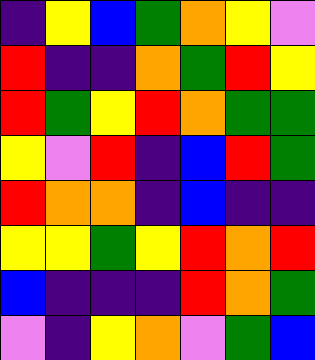[["indigo", "yellow", "blue", "green", "orange", "yellow", "violet"], ["red", "indigo", "indigo", "orange", "green", "red", "yellow"], ["red", "green", "yellow", "red", "orange", "green", "green"], ["yellow", "violet", "red", "indigo", "blue", "red", "green"], ["red", "orange", "orange", "indigo", "blue", "indigo", "indigo"], ["yellow", "yellow", "green", "yellow", "red", "orange", "red"], ["blue", "indigo", "indigo", "indigo", "red", "orange", "green"], ["violet", "indigo", "yellow", "orange", "violet", "green", "blue"]]